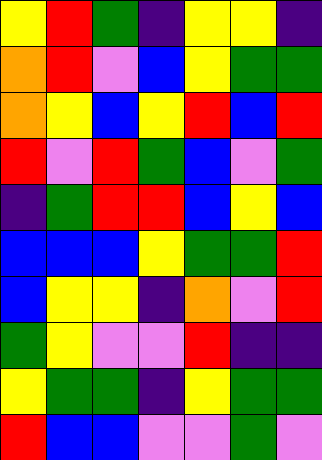[["yellow", "red", "green", "indigo", "yellow", "yellow", "indigo"], ["orange", "red", "violet", "blue", "yellow", "green", "green"], ["orange", "yellow", "blue", "yellow", "red", "blue", "red"], ["red", "violet", "red", "green", "blue", "violet", "green"], ["indigo", "green", "red", "red", "blue", "yellow", "blue"], ["blue", "blue", "blue", "yellow", "green", "green", "red"], ["blue", "yellow", "yellow", "indigo", "orange", "violet", "red"], ["green", "yellow", "violet", "violet", "red", "indigo", "indigo"], ["yellow", "green", "green", "indigo", "yellow", "green", "green"], ["red", "blue", "blue", "violet", "violet", "green", "violet"]]